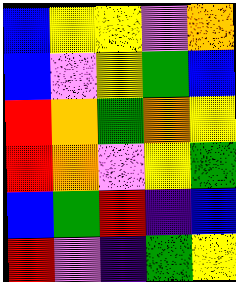[["blue", "yellow", "yellow", "violet", "orange"], ["blue", "violet", "yellow", "green", "blue"], ["red", "orange", "green", "orange", "yellow"], ["red", "orange", "violet", "yellow", "green"], ["blue", "green", "red", "indigo", "blue"], ["red", "violet", "indigo", "green", "yellow"]]